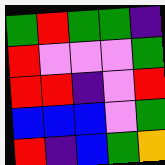[["green", "red", "green", "green", "indigo"], ["red", "violet", "violet", "violet", "green"], ["red", "red", "indigo", "violet", "red"], ["blue", "blue", "blue", "violet", "green"], ["red", "indigo", "blue", "green", "orange"]]